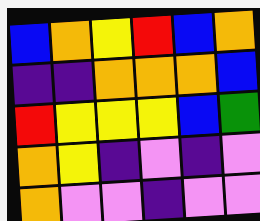[["blue", "orange", "yellow", "red", "blue", "orange"], ["indigo", "indigo", "orange", "orange", "orange", "blue"], ["red", "yellow", "yellow", "yellow", "blue", "green"], ["orange", "yellow", "indigo", "violet", "indigo", "violet"], ["orange", "violet", "violet", "indigo", "violet", "violet"]]